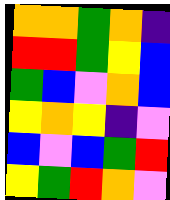[["orange", "orange", "green", "orange", "indigo"], ["red", "red", "green", "yellow", "blue"], ["green", "blue", "violet", "orange", "blue"], ["yellow", "orange", "yellow", "indigo", "violet"], ["blue", "violet", "blue", "green", "red"], ["yellow", "green", "red", "orange", "violet"]]